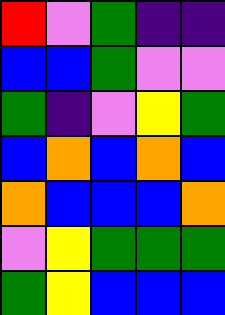[["red", "violet", "green", "indigo", "indigo"], ["blue", "blue", "green", "violet", "violet"], ["green", "indigo", "violet", "yellow", "green"], ["blue", "orange", "blue", "orange", "blue"], ["orange", "blue", "blue", "blue", "orange"], ["violet", "yellow", "green", "green", "green"], ["green", "yellow", "blue", "blue", "blue"]]